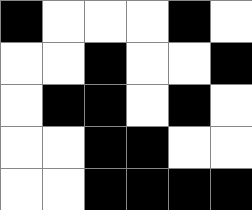[["black", "white", "white", "white", "black", "white"], ["white", "white", "black", "white", "white", "black"], ["white", "black", "black", "white", "black", "white"], ["white", "white", "black", "black", "white", "white"], ["white", "white", "black", "black", "black", "black"]]